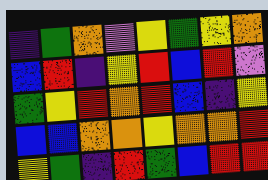[["indigo", "green", "orange", "violet", "yellow", "green", "yellow", "orange"], ["blue", "red", "indigo", "yellow", "red", "blue", "red", "violet"], ["green", "yellow", "red", "orange", "red", "blue", "indigo", "yellow"], ["blue", "blue", "orange", "orange", "yellow", "orange", "orange", "red"], ["yellow", "green", "indigo", "red", "green", "blue", "red", "red"]]